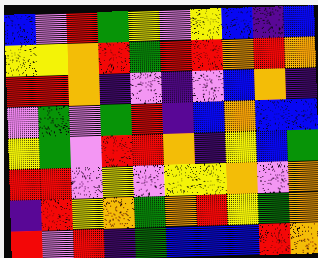[["blue", "violet", "red", "green", "yellow", "violet", "yellow", "blue", "indigo", "blue"], ["yellow", "yellow", "orange", "red", "green", "red", "red", "orange", "red", "orange"], ["red", "red", "orange", "indigo", "violet", "indigo", "violet", "blue", "orange", "indigo"], ["violet", "green", "violet", "green", "red", "indigo", "blue", "orange", "blue", "blue"], ["yellow", "green", "violet", "red", "red", "orange", "indigo", "yellow", "blue", "green"], ["red", "red", "violet", "yellow", "violet", "yellow", "yellow", "orange", "violet", "orange"], ["indigo", "red", "yellow", "orange", "green", "orange", "red", "yellow", "green", "orange"], ["red", "violet", "red", "indigo", "green", "blue", "blue", "blue", "red", "orange"]]